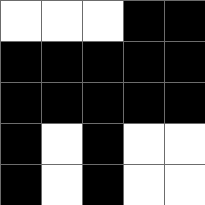[["white", "white", "white", "black", "black"], ["black", "black", "black", "black", "black"], ["black", "black", "black", "black", "black"], ["black", "white", "black", "white", "white"], ["black", "white", "black", "white", "white"]]